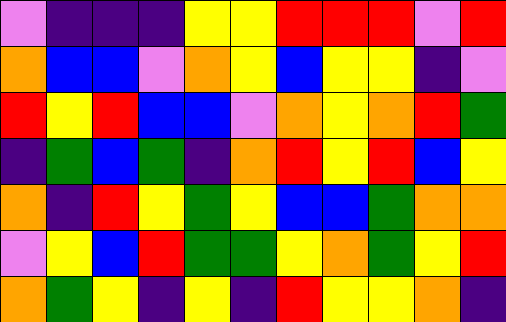[["violet", "indigo", "indigo", "indigo", "yellow", "yellow", "red", "red", "red", "violet", "red"], ["orange", "blue", "blue", "violet", "orange", "yellow", "blue", "yellow", "yellow", "indigo", "violet"], ["red", "yellow", "red", "blue", "blue", "violet", "orange", "yellow", "orange", "red", "green"], ["indigo", "green", "blue", "green", "indigo", "orange", "red", "yellow", "red", "blue", "yellow"], ["orange", "indigo", "red", "yellow", "green", "yellow", "blue", "blue", "green", "orange", "orange"], ["violet", "yellow", "blue", "red", "green", "green", "yellow", "orange", "green", "yellow", "red"], ["orange", "green", "yellow", "indigo", "yellow", "indigo", "red", "yellow", "yellow", "orange", "indigo"]]